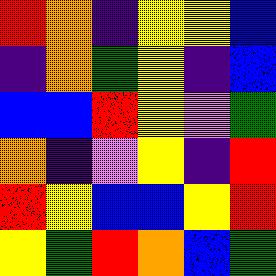[["red", "orange", "indigo", "yellow", "yellow", "blue"], ["indigo", "orange", "green", "yellow", "indigo", "blue"], ["blue", "blue", "red", "yellow", "violet", "green"], ["orange", "indigo", "violet", "yellow", "indigo", "red"], ["red", "yellow", "blue", "blue", "yellow", "red"], ["yellow", "green", "red", "orange", "blue", "green"]]